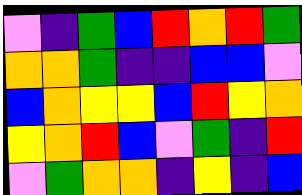[["violet", "indigo", "green", "blue", "red", "orange", "red", "green"], ["orange", "orange", "green", "indigo", "indigo", "blue", "blue", "violet"], ["blue", "orange", "yellow", "yellow", "blue", "red", "yellow", "orange"], ["yellow", "orange", "red", "blue", "violet", "green", "indigo", "red"], ["violet", "green", "orange", "orange", "indigo", "yellow", "indigo", "blue"]]